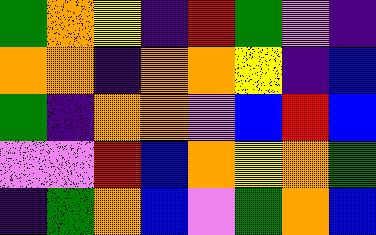[["green", "orange", "yellow", "indigo", "red", "green", "violet", "indigo"], ["orange", "orange", "indigo", "orange", "orange", "yellow", "indigo", "blue"], ["green", "indigo", "orange", "orange", "violet", "blue", "red", "blue"], ["violet", "violet", "red", "blue", "orange", "yellow", "orange", "green"], ["indigo", "green", "orange", "blue", "violet", "green", "orange", "blue"]]